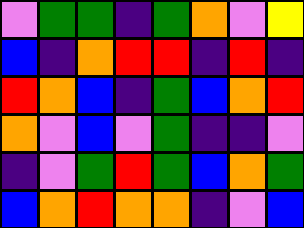[["violet", "green", "green", "indigo", "green", "orange", "violet", "yellow"], ["blue", "indigo", "orange", "red", "red", "indigo", "red", "indigo"], ["red", "orange", "blue", "indigo", "green", "blue", "orange", "red"], ["orange", "violet", "blue", "violet", "green", "indigo", "indigo", "violet"], ["indigo", "violet", "green", "red", "green", "blue", "orange", "green"], ["blue", "orange", "red", "orange", "orange", "indigo", "violet", "blue"]]